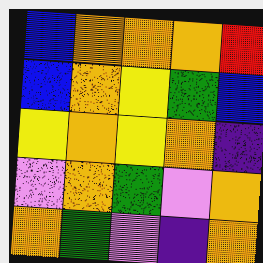[["blue", "orange", "orange", "orange", "red"], ["blue", "orange", "yellow", "green", "blue"], ["yellow", "orange", "yellow", "orange", "indigo"], ["violet", "orange", "green", "violet", "orange"], ["orange", "green", "violet", "indigo", "orange"]]